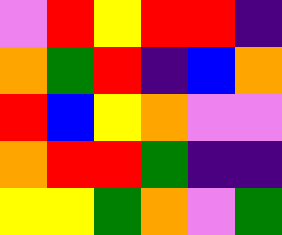[["violet", "red", "yellow", "red", "red", "indigo"], ["orange", "green", "red", "indigo", "blue", "orange"], ["red", "blue", "yellow", "orange", "violet", "violet"], ["orange", "red", "red", "green", "indigo", "indigo"], ["yellow", "yellow", "green", "orange", "violet", "green"]]